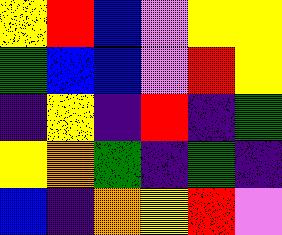[["yellow", "red", "blue", "violet", "yellow", "yellow"], ["green", "blue", "blue", "violet", "red", "yellow"], ["indigo", "yellow", "indigo", "red", "indigo", "green"], ["yellow", "orange", "green", "indigo", "green", "indigo"], ["blue", "indigo", "orange", "yellow", "red", "violet"]]